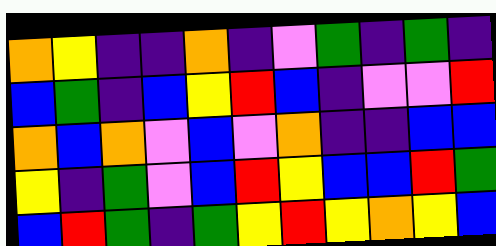[["orange", "yellow", "indigo", "indigo", "orange", "indigo", "violet", "green", "indigo", "green", "indigo"], ["blue", "green", "indigo", "blue", "yellow", "red", "blue", "indigo", "violet", "violet", "red"], ["orange", "blue", "orange", "violet", "blue", "violet", "orange", "indigo", "indigo", "blue", "blue"], ["yellow", "indigo", "green", "violet", "blue", "red", "yellow", "blue", "blue", "red", "green"], ["blue", "red", "green", "indigo", "green", "yellow", "red", "yellow", "orange", "yellow", "blue"]]